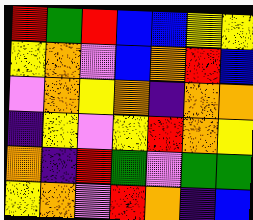[["red", "green", "red", "blue", "blue", "yellow", "yellow"], ["yellow", "orange", "violet", "blue", "orange", "red", "blue"], ["violet", "orange", "yellow", "orange", "indigo", "orange", "orange"], ["indigo", "yellow", "violet", "yellow", "red", "orange", "yellow"], ["orange", "indigo", "red", "green", "violet", "green", "green"], ["yellow", "orange", "violet", "red", "orange", "indigo", "blue"]]